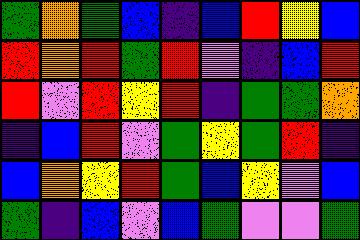[["green", "orange", "green", "blue", "indigo", "blue", "red", "yellow", "blue"], ["red", "orange", "red", "green", "red", "violet", "indigo", "blue", "red"], ["red", "violet", "red", "yellow", "red", "indigo", "green", "green", "orange"], ["indigo", "blue", "red", "violet", "green", "yellow", "green", "red", "indigo"], ["blue", "orange", "yellow", "red", "green", "blue", "yellow", "violet", "blue"], ["green", "indigo", "blue", "violet", "blue", "green", "violet", "violet", "green"]]